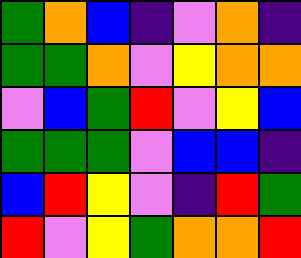[["green", "orange", "blue", "indigo", "violet", "orange", "indigo"], ["green", "green", "orange", "violet", "yellow", "orange", "orange"], ["violet", "blue", "green", "red", "violet", "yellow", "blue"], ["green", "green", "green", "violet", "blue", "blue", "indigo"], ["blue", "red", "yellow", "violet", "indigo", "red", "green"], ["red", "violet", "yellow", "green", "orange", "orange", "red"]]